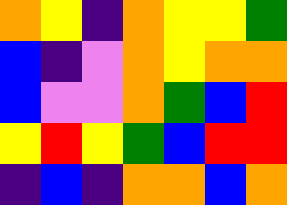[["orange", "yellow", "indigo", "orange", "yellow", "yellow", "green"], ["blue", "indigo", "violet", "orange", "yellow", "orange", "orange"], ["blue", "violet", "violet", "orange", "green", "blue", "red"], ["yellow", "red", "yellow", "green", "blue", "red", "red"], ["indigo", "blue", "indigo", "orange", "orange", "blue", "orange"]]